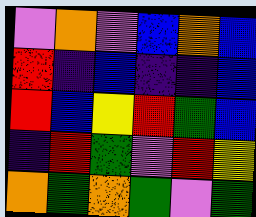[["violet", "orange", "violet", "blue", "orange", "blue"], ["red", "indigo", "blue", "indigo", "indigo", "blue"], ["red", "blue", "yellow", "red", "green", "blue"], ["indigo", "red", "green", "violet", "red", "yellow"], ["orange", "green", "orange", "green", "violet", "green"]]